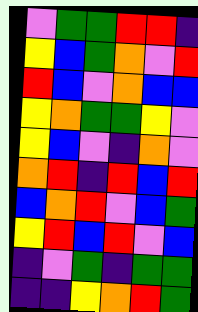[["violet", "green", "green", "red", "red", "indigo"], ["yellow", "blue", "green", "orange", "violet", "red"], ["red", "blue", "violet", "orange", "blue", "blue"], ["yellow", "orange", "green", "green", "yellow", "violet"], ["yellow", "blue", "violet", "indigo", "orange", "violet"], ["orange", "red", "indigo", "red", "blue", "red"], ["blue", "orange", "red", "violet", "blue", "green"], ["yellow", "red", "blue", "red", "violet", "blue"], ["indigo", "violet", "green", "indigo", "green", "green"], ["indigo", "indigo", "yellow", "orange", "red", "green"]]